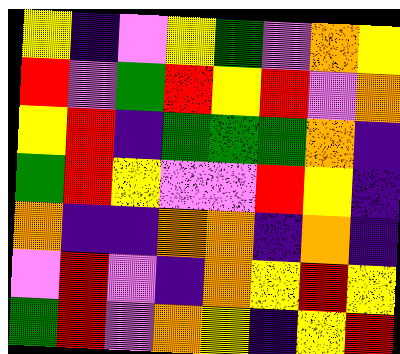[["yellow", "indigo", "violet", "yellow", "green", "violet", "orange", "yellow"], ["red", "violet", "green", "red", "yellow", "red", "violet", "orange"], ["yellow", "red", "indigo", "green", "green", "green", "orange", "indigo"], ["green", "red", "yellow", "violet", "violet", "red", "yellow", "indigo"], ["orange", "indigo", "indigo", "orange", "orange", "indigo", "orange", "indigo"], ["violet", "red", "violet", "indigo", "orange", "yellow", "red", "yellow"], ["green", "red", "violet", "orange", "yellow", "indigo", "yellow", "red"]]